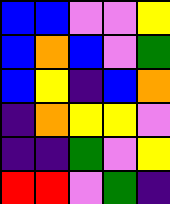[["blue", "blue", "violet", "violet", "yellow"], ["blue", "orange", "blue", "violet", "green"], ["blue", "yellow", "indigo", "blue", "orange"], ["indigo", "orange", "yellow", "yellow", "violet"], ["indigo", "indigo", "green", "violet", "yellow"], ["red", "red", "violet", "green", "indigo"]]